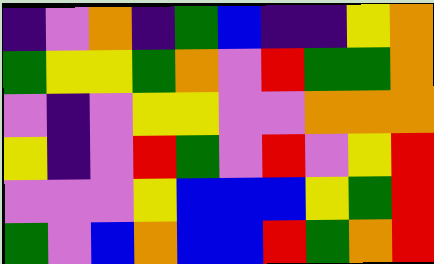[["indigo", "violet", "orange", "indigo", "green", "blue", "indigo", "indigo", "yellow", "orange"], ["green", "yellow", "yellow", "green", "orange", "violet", "red", "green", "green", "orange"], ["violet", "indigo", "violet", "yellow", "yellow", "violet", "violet", "orange", "orange", "orange"], ["yellow", "indigo", "violet", "red", "green", "violet", "red", "violet", "yellow", "red"], ["violet", "violet", "violet", "yellow", "blue", "blue", "blue", "yellow", "green", "red"], ["green", "violet", "blue", "orange", "blue", "blue", "red", "green", "orange", "red"]]